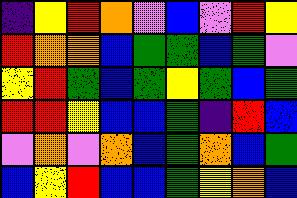[["indigo", "yellow", "red", "orange", "violet", "blue", "violet", "red", "yellow"], ["red", "orange", "orange", "blue", "green", "green", "blue", "green", "violet"], ["yellow", "red", "green", "blue", "green", "yellow", "green", "blue", "green"], ["red", "red", "yellow", "blue", "blue", "green", "indigo", "red", "blue"], ["violet", "orange", "violet", "orange", "blue", "green", "orange", "blue", "green"], ["blue", "yellow", "red", "blue", "blue", "green", "yellow", "orange", "blue"]]